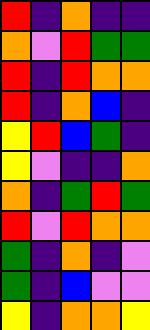[["red", "indigo", "orange", "indigo", "indigo"], ["orange", "violet", "red", "green", "green"], ["red", "indigo", "red", "orange", "orange"], ["red", "indigo", "orange", "blue", "indigo"], ["yellow", "red", "blue", "green", "indigo"], ["yellow", "violet", "indigo", "indigo", "orange"], ["orange", "indigo", "green", "red", "green"], ["red", "violet", "red", "orange", "orange"], ["green", "indigo", "orange", "indigo", "violet"], ["green", "indigo", "blue", "violet", "violet"], ["yellow", "indigo", "orange", "orange", "yellow"]]